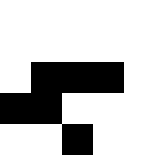[["white", "white", "white", "white", "white"], ["white", "white", "white", "white", "white"], ["white", "black", "black", "black", "white"], ["black", "black", "white", "white", "white"], ["white", "white", "black", "white", "white"]]